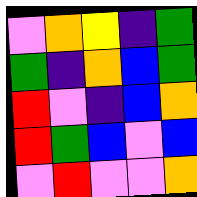[["violet", "orange", "yellow", "indigo", "green"], ["green", "indigo", "orange", "blue", "green"], ["red", "violet", "indigo", "blue", "orange"], ["red", "green", "blue", "violet", "blue"], ["violet", "red", "violet", "violet", "orange"]]